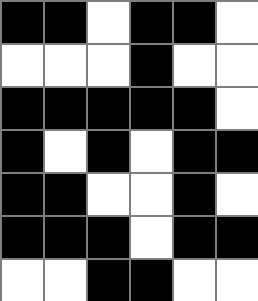[["black", "black", "white", "black", "black", "white"], ["white", "white", "white", "black", "white", "white"], ["black", "black", "black", "black", "black", "white"], ["black", "white", "black", "white", "black", "black"], ["black", "black", "white", "white", "black", "white"], ["black", "black", "black", "white", "black", "black"], ["white", "white", "black", "black", "white", "white"]]